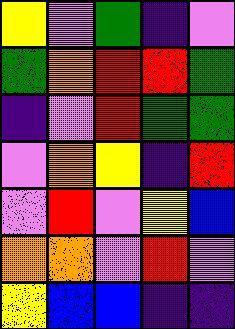[["yellow", "violet", "green", "indigo", "violet"], ["green", "orange", "red", "red", "green"], ["indigo", "violet", "red", "green", "green"], ["violet", "orange", "yellow", "indigo", "red"], ["violet", "red", "violet", "yellow", "blue"], ["orange", "orange", "violet", "red", "violet"], ["yellow", "blue", "blue", "indigo", "indigo"]]